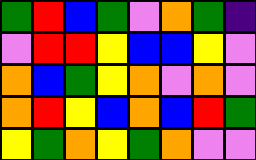[["green", "red", "blue", "green", "violet", "orange", "green", "indigo"], ["violet", "red", "red", "yellow", "blue", "blue", "yellow", "violet"], ["orange", "blue", "green", "yellow", "orange", "violet", "orange", "violet"], ["orange", "red", "yellow", "blue", "orange", "blue", "red", "green"], ["yellow", "green", "orange", "yellow", "green", "orange", "violet", "violet"]]